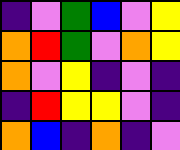[["indigo", "violet", "green", "blue", "violet", "yellow"], ["orange", "red", "green", "violet", "orange", "yellow"], ["orange", "violet", "yellow", "indigo", "violet", "indigo"], ["indigo", "red", "yellow", "yellow", "violet", "indigo"], ["orange", "blue", "indigo", "orange", "indigo", "violet"]]